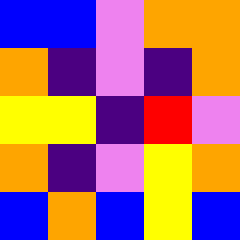[["blue", "blue", "violet", "orange", "orange"], ["orange", "indigo", "violet", "indigo", "orange"], ["yellow", "yellow", "indigo", "red", "violet"], ["orange", "indigo", "violet", "yellow", "orange"], ["blue", "orange", "blue", "yellow", "blue"]]